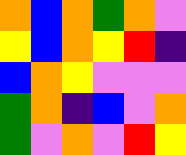[["orange", "blue", "orange", "green", "orange", "violet"], ["yellow", "blue", "orange", "yellow", "red", "indigo"], ["blue", "orange", "yellow", "violet", "violet", "violet"], ["green", "orange", "indigo", "blue", "violet", "orange"], ["green", "violet", "orange", "violet", "red", "yellow"]]